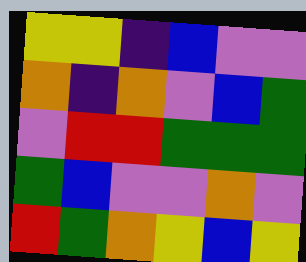[["yellow", "yellow", "indigo", "blue", "violet", "violet"], ["orange", "indigo", "orange", "violet", "blue", "green"], ["violet", "red", "red", "green", "green", "green"], ["green", "blue", "violet", "violet", "orange", "violet"], ["red", "green", "orange", "yellow", "blue", "yellow"]]